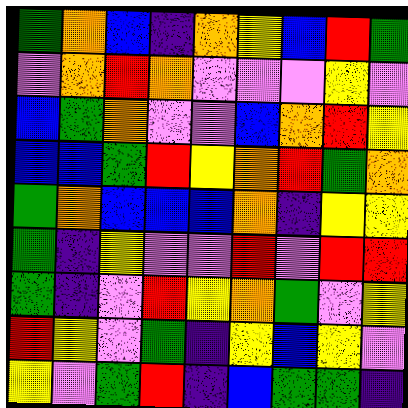[["green", "orange", "blue", "indigo", "orange", "yellow", "blue", "red", "green"], ["violet", "orange", "red", "orange", "violet", "violet", "violet", "yellow", "violet"], ["blue", "green", "orange", "violet", "violet", "blue", "orange", "red", "yellow"], ["blue", "blue", "green", "red", "yellow", "orange", "red", "green", "orange"], ["green", "orange", "blue", "blue", "blue", "orange", "indigo", "yellow", "yellow"], ["green", "indigo", "yellow", "violet", "violet", "red", "violet", "red", "red"], ["green", "indigo", "violet", "red", "yellow", "orange", "green", "violet", "yellow"], ["red", "yellow", "violet", "green", "indigo", "yellow", "blue", "yellow", "violet"], ["yellow", "violet", "green", "red", "indigo", "blue", "green", "green", "indigo"]]